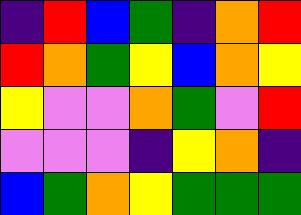[["indigo", "red", "blue", "green", "indigo", "orange", "red"], ["red", "orange", "green", "yellow", "blue", "orange", "yellow"], ["yellow", "violet", "violet", "orange", "green", "violet", "red"], ["violet", "violet", "violet", "indigo", "yellow", "orange", "indigo"], ["blue", "green", "orange", "yellow", "green", "green", "green"]]